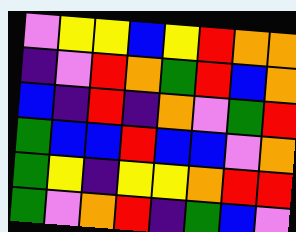[["violet", "yellow", "yellow", "blue", "yellow", "red", "orange", "orange"], ["indigo", "violet", "red", "orange", "green", "red", "blue", "orange"], ["blue", "indigo", "red", "indigo", "orange", "violet", "green", "red"], ["green", "blue", "blue", "red", "blue", "blue", "violet", "orange"], ["green", "yellow", "indigo", "yellow", "yellow", "orange", "red", "red"], ["green", "violet", "orange", "red", "indigo", "green", "blue", "violet"]]